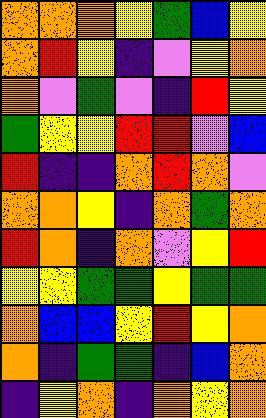[["orange", "orange", "orange", "yellow", "green", "blue", "yellow"], ["orange", "red", "yellow", "indigo", "violet", "yellow", "orange"], ["orange", "violet", "green", "violet", "indigo", "red", "yellow"], ["green", "yellow", "yellow", "red", "red", "violet", "blue"], ["red", "indigo", "indigo", "orange", "red", "orange", "violet"], ["orange", "orange", "yellow", "indigo", "orange", "green", "orange"], ["red", "orange", "indigo", "orange", "violet", "yellow", "red"], ["yellow", "yellow", "green", "green", "yellow", "green", "green"], ["orange", "blue", "blue", "yellow", "red", "yellow", "orange"], ["orange", "indigo", "green", "green", "indigo", "blue", "orange"], ["indigo", "yellow", "orange", "indigo", "orange", "yellow", "orange"]]